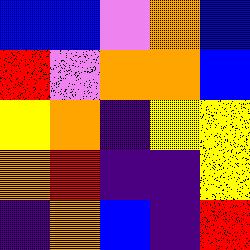[["blue", "blue", "violet", "orange", "blue"], ["red", "violet", "orange", "orange", "blue"], ["yellow", "orange", "indigo", "yellow", "yellow"], ["orange", "red", "indigo", "indigo", "yellow"], ["indigo", "orange", "blue", "indigo", "red"]]